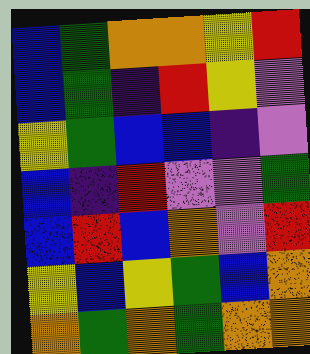[["blue", "green", "orange", "orange", "yellow", "red"], ["blue", "green", "indigo", "red", "yellow", "violet"], ["yellow", "green", "blue", "blue", "indigo", "violet"], ["blue", "indigo", "red", "violet", "violet", "green"], ["blue", "red", "blue", "orange", "violet", "red"], ["yellow", "blue", "yellow", "green", "blue", "orange"], ["orange", "green", "orange", "green", "orange", "orange"]]